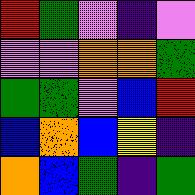[["red", "green", "violet", "indigo", "violet"], ["violet", "violet", "orange", "orange", "green"], ["green", "green", "violet", "blue", "red"], ["blue", "orange", "blue", "yellow", "indigo"], ["orange", "blue", "green", "indigo", "green"]]